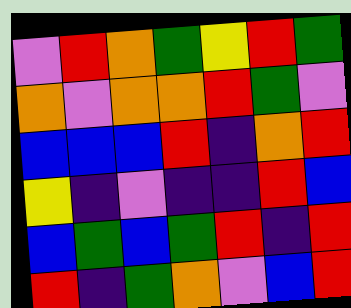[["violet", "red", "orange", "green", "yellow", "red", "green"], ["orange", "violet", "orange", "orange", "red", "green", "violet"], ["blue", "blue", "blue", "red", "indigo", "orange", "red"], ["yellow", "indigo", "violet", "indigo", "indigo", "red", "blue"], ["blue", "green", "blue", "green", "red", "indigo", "red"], ["red", "indigo", "green", "orange", "violet", "blue", "red"]]